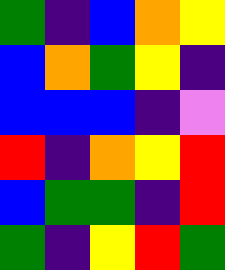[["green", "indigo", "blue", "orange", "yellow"], ["blue", "orange", "green", "yellow", "indigo"], ["blue", "blue", "blue", "indigo", "violet"], ["red", "indigo", "orange", "yellow", "red"], ["blue", "green", "green", "indigo", "red"], ["green", "indigo", "yellow", "red", "green"]]